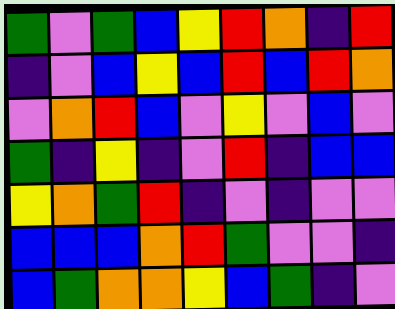[["green", "violet", "green", "blue", "yellow", "red", "orange", "indigo", "red"], ["indigo", "violet", "blue", "yellow", "blue", "red", "blue", "red", "orange"], ["violet", "orange", "red", "blue", "violet", "yellow", "violet", "blue", "violet"], ["green", "indigo", "yellow", "indigo", "violet", "red", "indigo", "blue", "blue"], ["yellow", "orange", "green", "red", "indigo", "violet", "indigo", "violet", "violet"], ["blue", "blue", "blue", "orange", "red", "green", "violet", "violet", "indigo"], ["blue", "green", "orange", "orange", "yellow", "blue", "green", "indigo", "violet"]]